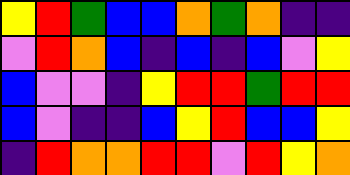[["yellow", "red", "green", "blue", "blue", "orange", "green", "orange", "indigo", "indigo"], ["violet", "red", "orange", "blue", "indigo", "blue", "indigo", "blue", "violet", "yellow"], ["blue", "violet", "violet", "indigo", "yellow", "red", "red", "green", "red", "red"], ["blue", "violet", "indigo", "indigo", "blue", "yellow", "red", "blue", "blue", "yellow"], ["indigo", "red", "orange", "orange", "red", "red", "violet", "red", "yellow", "orange"]]